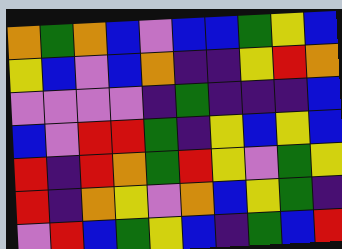[["orange", "green", "orange", "blue", "violet", "blue", "blue", "green", "yellow", "blue"], ["yellow", "blue", "violet", "blue", "orange", "indigo", "indigo", "yellow", "red", "orange"], ["violet", "violet", "violet", "violet", "indigo", "green", "indigo", "indigo", "indigo", "blue"], ["blue", "violet", "red", "red", "green", "indigo", "yellow", "blue", "yellow", "blue"], ["red", "indigo", "red", "orange", "green", "red", "yellow", "violet", "green", "yellow"], ["red", "indigo", "orange", "yellow", "violet", "orange", "blue", "yellow", "green", "indigo"], ["violet", "red", "blue", "green", "yellow", "blue", "indigo", "green", "blue", "red"]]